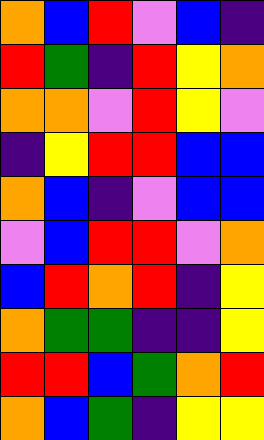[["orange", "blue", "red", "violet", "blue", "indigo"], ["red", "green", "indigo", "red", "yellow", "orange"], ["orange", "orange", "violet", "red", "yellow", "violet"], ["indigo", "yellow", "red", "red", "blue", "blue"], ["orange", "blue", "indigo", "violet", "blue", "blue"], ["violet", "blue", "red", "red", "violet", "orange"], ["blue", "red", "orange", "red", "indigo", "yellow"], ["orange", "green", "green", "indigo", "indigo", "yellow"], ["red", "red", "blue", "green", "orange", "red"], ["orange", "blue", "green", "indigo", "yellow", "yellow"]]